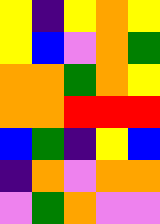[["yellow", "indigo", "yellow", "orange", "yellow"], ["yellow", "blue", "violet", "orange", "green"], ["orange", "orange", "green", "orange", "yellow"], ["orange", "orange", "red", "red", "red"], ["blue", "green", "indigo", "yellow", "blue"], ["indigo", "orange", "violet", "orange", "orange"], ["violet", "green", "orange", "violet", "violet"]]